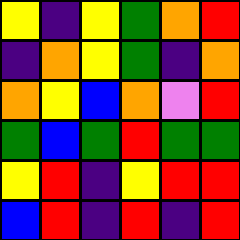[["yellow", "indigo", "yellow", "green", "orange", "red"], ["indigo", "orange", "yellow", "green", "indigo", "orange"], ["orange", "yellow", "blue", "orange", "violet", "red"], ["green", "blue", "green", "red", "green", "green"], ["yellow", "red", "indigo", "yellow", "red", "red"], ["blue", "red", "indigo", "red", "indigo", "red"]]